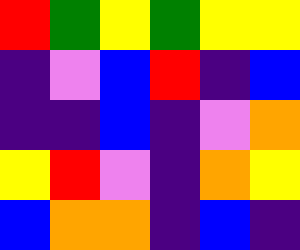[["red", "green", "yellow", "green", "yellow", "yellow"], ["indigo", "violet", "blue", "red", "indigo", "blue"], ["indigo", "indigo", "blue", "indigo", "violet", "orange"], ["yellow", "red", "violet", "indigo", "orange", "yellow"], ["blue", "orange", "orange", "indigo", "blue", "indigo"]]